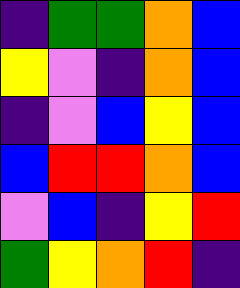[["indigo", "green", "green", "orange", "blue"], ["yellow", "violet", "indigo", "orange", "blue"], ["indigo", "violet", "blue", "yellow", "blue"], ["blue", "red", "red", "orange", "blue"], ["violet", "blue", "indigo", "yellow", "red"], ["green", "yellow", "orange", "red", "indigo"]]